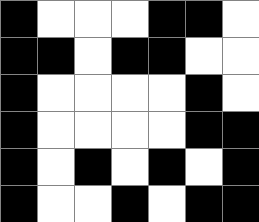[["black", "white", "white", "white", "black", "black", "white"], ["black", "black", "white", "black", "black", "white", "white"], ["black", "white", "white", "white", "white", "black", "white"], ["black", "white", "white", "white", "white", "black", "black"], ["black", "white", "black", "white", "black", "white", "black"], ["black", "white", "white", "black", "white", "black", "black"]]